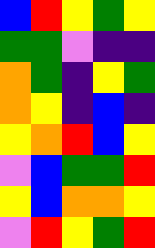[["blue", "red", "yellow", "green", "yellow"], ["green", "green", "violet", "indigo", "indigo"], ["orange", "green", "indigo", "yellow", "green"], ["orange", "yellow", "indigo", "blue", "indigo"], ["yellow", "orange", "red", "blue", "yellow"], ["violet", "blue", "green", "green", "red"], ["yellow", "blue", "orange", "orange", "yellow"], ["violet", "red", "yellow", "green", "red"]]